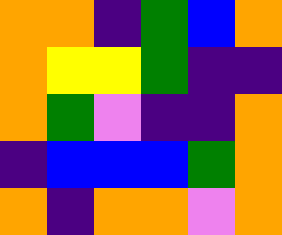[["orange", "orange", "indigo", "green", "blue", "orange"], ["orange", "yellow", "yellow", "green", "indigo", "indigo"], ["orange", "green", "violet", "indigo", "indigo", "orange"], ["indigo", "blue", "blue", "blue", "green", "orange"], ["orange", "indigo", "orange", "orange", "violet", "orange"]]